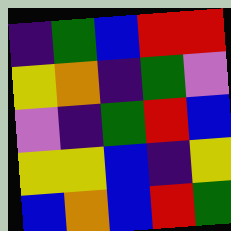[["indigo", "green", "blue", "red", "red"], ["yellow", "orange", "indigo", "green", "violet"], ["violet", "indigo", "green", "red", "blue"], ["yellow", "yellow", "blue", "indigo", "yellow"], ["blue", "orange", "blue", "red", "green"]]